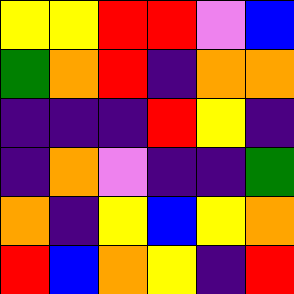[["yellow", "yellow", "red", "red", "violet", "blue"], ["green", "orange", "red", "indigo", "orange", "orange"], ["indigo", "indigo", "indigo", "red", "yellow", "indigo"], ["indigo", "orange", "violet", "indigo", "indigo", "green"], ["orange", "indigo", "yellow", "blue", "yellow", "orange"], ["red", "blue", "orange", "yellow", "indigo", "red"]]